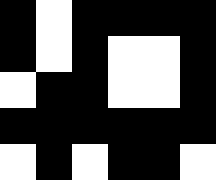[["black", "white", "black", "black", "black", "black"], ["black", "white", "black", "white", "white", "black"], ["white", "black", "black", "white", "white", "black"], ["black", "black", "black", "black", "black", "black"], ["white", "black", "white", "black", "black", "white"]]